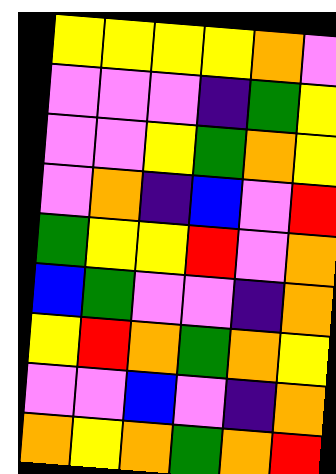[["yellow", "yellow", "yellow", "yellow", "orange", "violet"], ["violet", "violet", "violet", "indigo", "green", "yellow"], ["violet", "violet", "yellow", "green", "orange", "yellow"], ["violet", "orange", "indigo", "blue", "violet", "red"], ["green", "yellow", "yellow", "red", "violet", "orange"], ["blue", "green", "violet", "violet", "indigo", "orange"], ["yellow", "red", "orange", "green", "orange", "yellow"], ["violet", "violet", "blue", "violet", "indigo", "orange"], ["orange", "yellow", "orange", "green", "orange", "red"]]